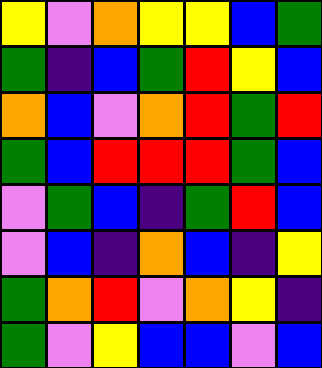[["yellow", "violet", "orange", "yellow", "yellow", "blue", "green"], ["green", "indigo", "blue", "green", "red", "yellow", "blue"], ["orange", "blue", "violet", "orange", "red", "green", "red"], ["green", "blue", "red", "red", "red", "green", "blue"], ["violet", "green", "blue", "indigo", "green", "red", "blue"], ["violet", "blue", "indigo", "orange", "blue", "indigo", "yellow"], ["green", "orange", "red", "violet", "orange", "yellow", "indigo"], ["green", "violet", "yellow", "blue", "blue", "violet", "blue"]]